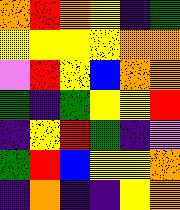[["orange", "red", "orange", "yellow", "indigo", "green"], ["yellow", "yellow", "yellow", "yellow", "orange", "orange"], ["violet", "red", "yellow", "blue", "orange", "orange"], ["green", "indigo", "green", "yellow", "yellow", "red"], ["indigo", "yellow", "red", "green", "indigo", "violet"], ["green", "red", "blue", "yellow", "yellow", "orange"], ["indigo", "orange", "indigo", "indigo", "yellow", "orange"]]